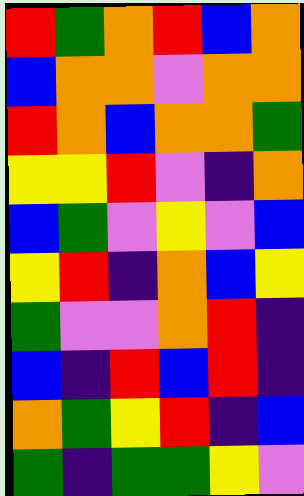[["red", "green", "orange", "red", "blue", "orange"], ["blue", "orange", "orange", "violet", "orange", "orange"], ["red", "orange", "blue", "orange", "orange", "green"], ["yellow", "yellow", "red", "violet", "indigo", "orange"], ["blue", "green", "violet", "yellow", "violet", "blue"], ["yellow", "red", "indigo", "orange", "blue", "yellow"], ["green", "violet", "violet", "orange", "red", "indigo"], ["blue", "indigo", "red", "blue", "red", "indigo"], ["orange", "green", "yellow", "red", "indigo", "blue"], ["green", "indigo", "green", "green", "yellow", "violet"]]